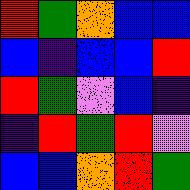[["red", "green", "orange", "blue", "blue"], ["blue", "indigo", "blue", "blue", "red"], ["red", "green", "violet", "blue", "indigo"], ["indigo", "red", "green", "red", "violet"], ["blue", "blue", "orange", "red", "green"]]